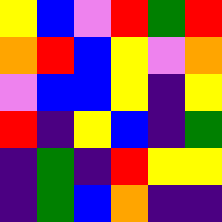[["yellow", "blue", "violet", "red", "green", "red"], ["orange", "red", "blue", "yellow", "violet", "orange"], ["violet", "blue", "blue", "yellow", "indigo", "yellow"], ["red", "indigo", "yellow", "blue", "indigo", "green"], ["indigo", "green", "indigo", "red", "yellow", "yellow"], ["indigo", "green", "blue", "orange", "indigo", "indigo"]]